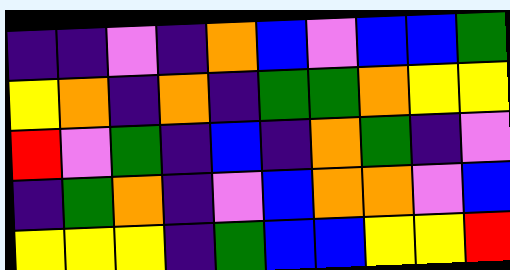[["indigo", "indigo", "violet", "indigo", "orange", "blue", "violet", "blue", "blue", "green"], ["yellow", "orange", "indigo", "orange", "indigo", "green", "green", "orange", "yellow", "yellow"], ["red", "violet", "green", "indigo", "blue", "indigo", "orange", "green", "indigo", "violet"], ["indigo", "green", "orange", "indigo", "violet", "blue", "orange", "orange", "violet", "blue"], ["yellow", "yellow", "yellow", "indigo", "green", "blue", "blue", "yellow", "yellow", "red"]]